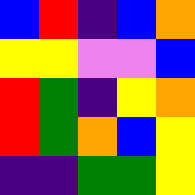[["blue", "red", "indigo", "blue", "orange"], ["yellow", "yellow", "violet", "violet", "blue"], ["red", "green", "indigo", "yellow", "orange"], ["red", "green", "orange", "blue", "yellow"], ["indigo", "indigo", "green", "green", "yellow"]]